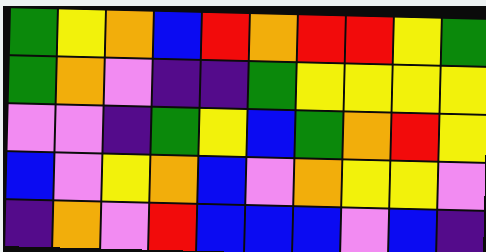[["green", "yellow", "orange", "blue", "red", "orange", "red", "red", "yellow", "green"], ["green", "orange", "violet", "indigo", "indigo", "green", "yellow", "yellow", "yellow", "yellow"], ["violet", "violet", "indigo", "green", "yellow", "blue", "green", "orange", "red", "yellow"], ["blue", "violet", "yellow", "orange", "blue", "violet", "orange", "yellow", "yellow", "violet"], ["indigo", "orange", "violet", "red", "blue", "blue", "blue", "violet", "blue", "indigo"]]